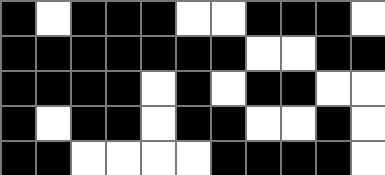[["black", "white", "black", "black", "black", "white", "white", "black", "black", "black", "white"], ["black", "black", "black", "black", "black", "black", "black", "white", "white", "black", "black"], ["black", "black", "black", "black", "white", "black", "white", "black", "black", "white", "white"], ["black", "white", "black", "black", "white", "black", "black", "white", "white", "black", "white"], ["black", "black", "white", "white", "white", "white", "black", "black", "black", "black", "white"]]